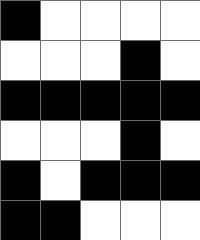[["black", "white", "white", "white", "white"], ["white", "white", "white", "black", "white"], ["black", "black", "black", "black", "black"], ["white", "white", "white", "black", "white"], ["black", "white", "black", "black", "black"], ["black", "black", "white", "white", "white"]]